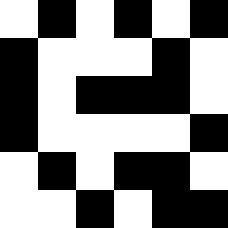[["white", "black", "white", "black", "white", "black"], ["black", "white", "white", "white", "black", "white"], ["black", "white", "black", "black", "black", "white"], ["black", "white", "white", "white", "white", "black"], ["white", "black", "white", "black", "black", "white"], ["white", "white", "black", "white", "black", "black"]]